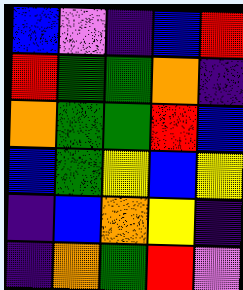[["blue", "violet", "indigo", "blue", "red"], ["red", "green", "green", "orange", "indigo"], ["orange", "green", "green", "red", "blue"], ["blue", "green", "yellow", "blue", "yellow"], ["indigo", "blue", "orange", "yellow", "indigo"], ["indigo", "orange", "green", "red", "violet"]]